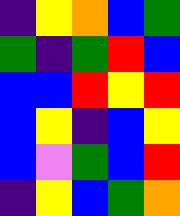[["indigo", "yellow", "orange", "blue", "green"], ["green", "indigo", "green", "red", "blue"], ["blue", "blue", "red", "yellow", "red"], ["blue", "yellow", "indigo", "blue", "yellow"], ["blue", "violet", "green", "blue", "red"], ["indigo", "yellow", "blue", "green", "orange"]]